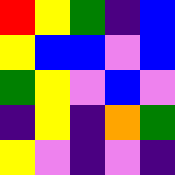[["red", "yellow", "green", "indigo", "blue"], ["yellow", "blue", "blue", "violet", "blue"], ["green", "yellow", "violet", "blue", "violet"], ["indigo", "yellow", "indigo", "orange", "green"], ["yellow", "violet", "indigo", "violet", "indigo"]]